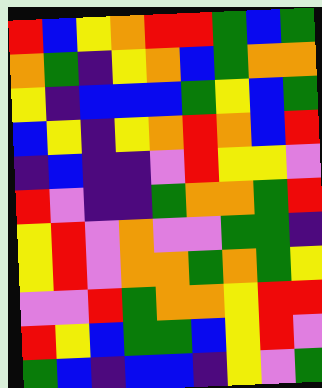[["red", "blue", "yellow", "orange", "red", "red", "green", "blue", "green"], ["orange", "green", "indigo", "yellow", "orange", "blue", "green", "orange", "orange"], ["yellow", "indigo", "blue", "blue", "blue", "green", "yellow", "blue", "green"], ["blue", "yellow", "indigo", "yellow", "orange", "red", "orange", "blue", "red"], ["indigo", "blue", "indigo", "indigo", "violet", "red", "yellow", "yellow", "violet"], ["red", "violet", "indigo", "indigo", "green", "orange", "orange", "green", "red"], ["yellow", "red", "violet", "orange", "violet", "violet", "green", "green", "indigo"], ["yellow", "red", "violet", "orange", "orange", "green", "orange", "green", "yellow"], ["violet", "violet", "red", "green", "orange", "orange", "yellow", "red", "red"], ["red", "yellow", "blue", "green", "green", "blue", "yellow", "red", "violet"], ["green", "blue", "indigo", "blue", "blue", "indigo", "yellow", "violet", "green"]]